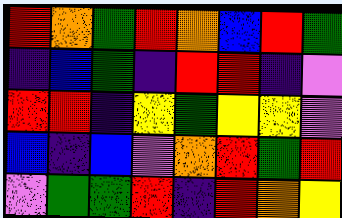[["red", "orange", "green", "red", "orange", "blue", "red", "green"], ["indigo", "blue", "green", "indigo", "red", "red", "indigo", "violet"], ["red", "red", "indigo", "yellow", "green", "yellow", "yellow", "violet"], ["blue", "indigo", "blue", "violet", "orange", "red", "green", "red"], ["violet", "green", "green", "red", "indigo", "red", "orange", "yellow"]]